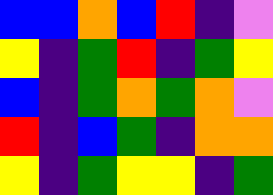[["blue", "blue", "orange", "blue", "red", "indigo", "violet"], ["yellow", "indigo", "green", "red", "indigo", "green", "yellow"], ["blue", "indigo", "green", "orange", "green", "orange", "violet"], ["red", "indigo", "blue", "green", "indigo", "orange", "orange"], ["yellow", "indigo", "green", "yellow", "yellow", "indigo", "green"]]